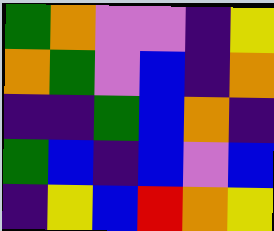[["green", "orange", "violet", "violet", "indigo", "yellow"], ["orange", "green", "violet", "blue", "indigo", "orange"], ["indigo", "indigo", "green", "blue", "orange", "indigo"], ["green", "blue", "indigo", "blue", "violet", "blue"], ["indigo", "yellow", "blue", "red", "orange", "yellow"]]